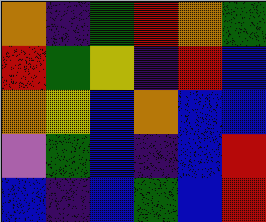[["orange", "indigo", "green", "red", "orange", "green"], ["red", "green", "yellow", "indigo", "red", "blue"], ["orange", "yellow", "blue", "orange", "blue", "blue"], ["violet", "green", "blue", "indigo", "blue", "red"], ["blue", "indigo", "blue", "green", "blue", "red"]]